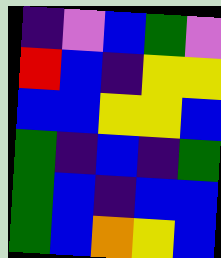[["indigo", "violet", "blue", "green", "violet"], ["red", "blue", "indigo", "yellow", "yellow"], ["blue", "blue", "yellow", "yellow", "blue"], ["green", "indigo", "blue", "indigo", "green"], ["green", "blue", "indigo", "blue", "blue"], ["green", "blue", "orange", "yellow", "blue"]]